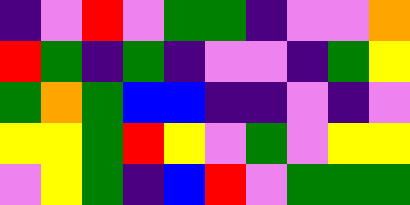[["indigo", "violet", "red", "violet", "green", "green", "indigo", "violet", "violet", "orange"], ["red", "green", "indigo", "green", "indigo", "violet", "violet", "indigo", "green", "yellow"], ["green", "orange", "green", "blue", "blue", "indigo", "indigo", "violet", "indigo", "violet"], ["yellow", "yellow", "green", "red", "yellow", "violet", "green", "violet", "yellow", "yellow"], ["violet", "yellow", "green", "indigo", "blue", "red", "violet", "green", "green", "green"]]